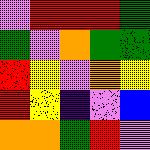[["violet", "red", "red", "red", "green"], ["green", "violet", "orange", "green", "green"], ["red", "yellow", "violet", "orange", "yellow"], ["red", "yellow", "indigo", "violet", "blue"], ["orange", "orange", "green", "red", "violet"]]